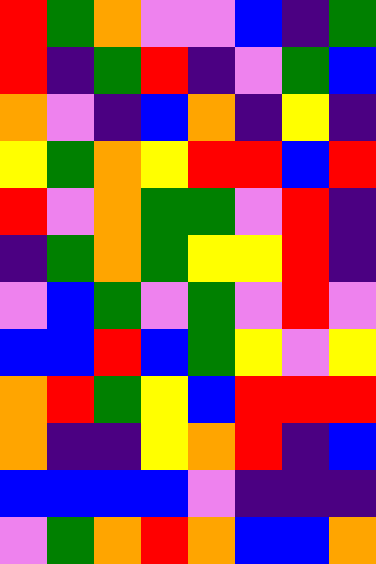[["red", "green", "orange", "violet", "violet", "blue", "indigo", "green"], ["red", "indigo", "green", "red", "indigo", "violet", "green", "blue"], ["orange", "violet", "indigo", "blue", "orange", "indigo", "yellow", "indigo"], ["yellow", "green", "orange", "yellow", "red", "red", "blue", "red"], ["red", "violet", "orange", "green", "green", "violet", "red", "indigo"], ["indigo", "green", "orange", "green", "yellow", "yellow", "red", "indigo"], ["violet", "blue", "green", "violet", "green", "violet", "red", "violet"], ["blue", "blue", "red", "blue", "green", "yellow", "violet", "yellow"], ["orange", "red", "green", "yellow", "blue", "red", "red", "red"], ["orange", "indigo", "indigo", "yellow", "orange", "red", "indigo", "blue"], ["blue", "blue", "blue", "blue", "violet", "indigo", "indigo", "indigo"], ["violet", "green", "orange", "red", "orange", "blue", "blue", "orange"]]